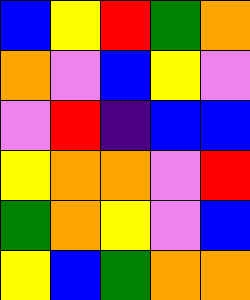[["blue", "yellow", "red", "green", "orange"], ["orange", "violet", "blue", "yellow", "violet"], ["violet", "red", "indigo", "blue", "blue"], ["yellow", "orange", "orange", "violet", "red"], ["green", "orange", "yellow", "violet", "blue"], ["yellow", "blue", "green", "orange", "orange"]]